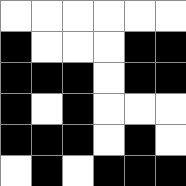[["white", "white", "white", "white", "white", "white"], ["black", "white", "white", "white", "black", "black"], ["black", "black", "black", "white", "black", "black"], ["black", "white", "black", "white", "white", "white"], ["black", "black", "black", "white", "black", "white"], ["white", "black", "white", "black", "black", "black"]]